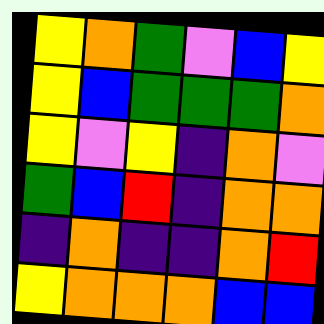[["yellow", "orange", "green", "violet", "blue", "yellow"], ["yellow", "blue", "green", "green", "green", "orange"], ["yellow", "violet", "yellow", "indigo", "orange", "violet"], ["green", "blue", "red", "indigo", "orange", "orange"], ["indigo", "orange", "indigo", "indigo", "orange", "red"], ["yellow", "orange", "orange", "orange", "blue", "blue"]]